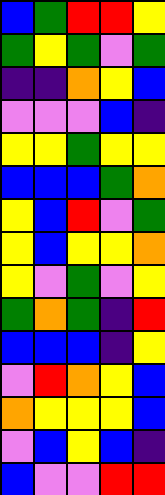[["blue", "green", "red", "red", "yellow"], ["green", "yellow", "green", "violet", "green"], ["indigo", "indigo", "orange", "yellow", "blue"], ["violet", "violet", "violet", "blue", "indigo"], ["yellow", "yellow", "green", "yellow", "yellow"], ["blue", "blue", "blue", "green", "orange"], ["yellow", "blue", "red", "violet", "green"], ["yellow", "blue", "yellow", "yellow", "orange"], ["yellow", "violet", "green", "violet", "yellow"], ["green", "orange", "green", "indigo", "red"], ["blue", "blue", "blue", "indigo", "yellow"], ["violet", "red", "orange", "yellow", "blue"], ["orange", "yellow", "yellow", "yellow", "blue"], ["violet", "blue", "yellow", "blue", "indigo"], ["blue", "violet", "violet", "red", "red"]]